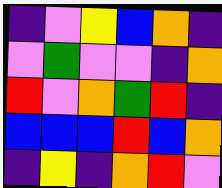[["indigo", "violet", "yellow", "blue", "orange", "indigo"], ["violet", "green", "violet", "violet", "indigo", "orange"], ["red", "violet", "orange", "green", "red", "indigo"], ["blue", "blue", "blue", "red", "blue", "orange"], ["indigo", "yellow", "indigo", "orange", "red", "violet"]]